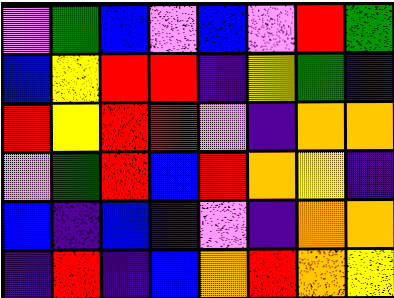[["violet", "green", "blue", "violet", "blue", "violet", "red", "green"], ["blue", "yellow", "red", "red", "indigo", "yellow", "green", "indigo"], ["red", "yellow", "red", "red", "violet", "indigo", "orange", "orange"], ["violet", "green", "red", "blue", "red", "orange", "yellow", "indigo"], ["blue", "indigo", "blue", "indigo", "violet", "indigo", "orange", "orange"], ["indigo", "red", "indigo", "blue", "orange", "red", "orange", "yellow"]]